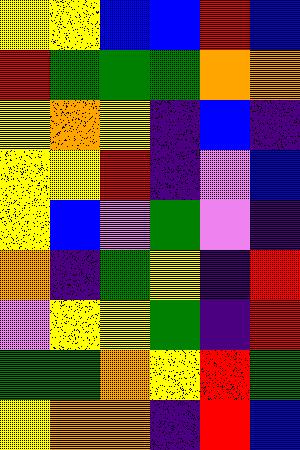[["yellow", "yellow", "blue", "blue", "red", "blue"], ["red", "green", "green", "green", "orange", "orange"], ["yellow", "orange", "yellow", "indigo", "blue", "indigo"], ["yellow", "yellow", "red", "indigo", "violet", "blue"], ["yellow", "blue", "violet", "green", "violet", "indigo"], ["orange", "indigo", "green", "yellow", "indigo", "red"], ["violet", "yellow", "yellow", "green", "indigo", "red"], ["green", "green", "orange", "yellow", "red", "green"], ["yellow", "orange", "orange", "indigo", "red", "blue"]]